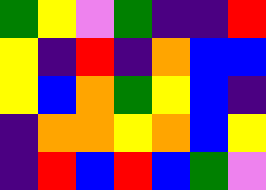[["green", "yellow", "violet", "green", "indigo", "indigo", "red"], ["yellow", "indigo", "red", "indigo", "orange", "blue", "blue"], ["yellow", "blue", "orange", "green", "yellow", "blue", "indigo"], ["indigo", "orange", "orange", "yellow", "orange", "blue", "yellow"], ["indigo", "red", "blue", "red", "blue", "green", "violet"]]